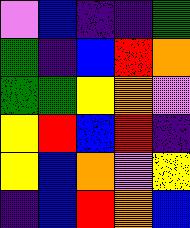[["violet", "blue", "indigo", "indigo", "green"], ["green", "indigo", "blue", "red", "orange"], ["green", "green", "yellow", "orange", "violet"], ["yellow", "red", "blue", "red", "indigo"], ["yellow", "blue", "orange", "violet", "yellow"], ["indigo", "blue", "red", "orange", "blue"]]